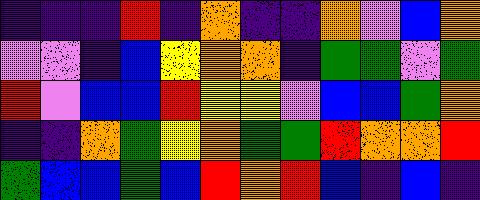[["indigo", "indigo", "indigo", "red", "indigo", "orange", "indigo", "indigo", "orange", "violet", "blue", "orange"], ["violet", "violet", "indigo", "blue", "yellow", "orange", "orange", "indigo", "green", "green", "violet", "green"], ["red", "violet", "blue", "blue", "red", "yellow", "yellow", "violet", "blue", "blue", "green", "orange"], ["indigo", "indigo", "orange", "green", "yellow", "orange", "green", "green", "red", "orange", "orange", "red"], ["green", "blue", "blue", "green", "blue", "red", "orange", "red", "blue", "indigo", "blue", "indigo"]]